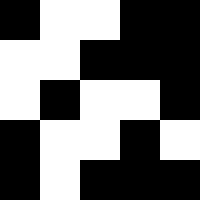[["black", "white", "white", "black", "black"], ["white", "white", "black", "black", "black"], ["white", "black", "white", "white", "black"], ["black", "white", "white", "black", "white"], ["black", "white", "black", "black", "black"]]